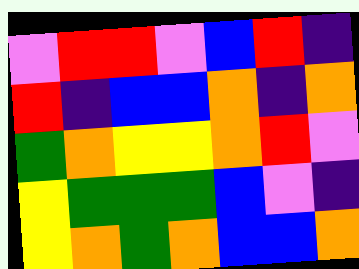[["violet", "red", "red", "violet", "blue", "red", "indigo"], ["red", "indigo", "blue", "blue", "orange", "indigo", "orange"], ["green", "orange", "yellow", "yellow", "orange", "red", "violet"], ["yellow", "green", "green", "green", "blue", "violet", "indigo"], ["yellow", "orange", "green", "orange", "blue", "blue", "orange"]]